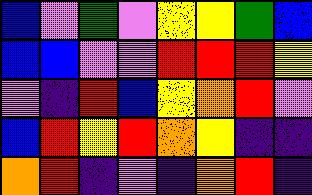[["blue", "violet", "green", "violet", "yellow", "yellow", "green", "blue"], ["blue", "blue", "violet", "violet", "red", "red", "red", "yellow"], ["violet", "indigo", "red", "blue", "yellow", "orange", "red", "violet"], ["blue", "red", "yellow", "red", "orange", "yellow", "indigo", "indigo"], ["orange", "red", "indigo", "violet", "indigo", "orange", "red", "indigo"]]